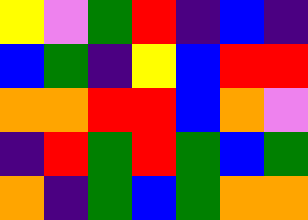[["yellow", "violet", "green", "red", "indigo", "blue", "indigo"], ["blue", "green", "indigo", "yellow", "blue", "red", "red"], ["orange", "orange", "red", "red", "blue", "orange", "violet"], ["indigo", "red", "green", "red", "green", "blue", "green"], ["orange", "indigo", "green", "blue", "green", "orange", "orange"]]